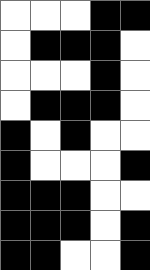[["white", "white", "white", "black", "black"], ["white", "black", "black", "black", "white"], ["white", "white", "white", "black", "white"], ["white", "black", "black", "black", "white"], ["black", "white", "black", "white", "white"], ["black", "white", "white", "white", "black"], ["black", "black", "black", "white", "white"], ["black", "black", "black", "white", "black"], ["black", "black", "white", "white", "black"]]